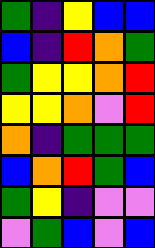[["green", "indigo", "yellow", "blue", "blue"], ["blue", "indigo", "red", "orange", "green"], ["green", "yellow", "yellow", "orange", "red"], ["yellow", "yellow", "orange", "violet", "red"], ["orange", "indigo", "green", "green", "green"], ["blue", "orange", "red", "green", "blue"], ["green", "yellow", "indigo", "violet", "violet"], ["violet", "green", "blue", "violet", "blue"]]